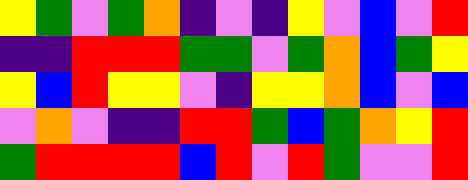[["yellow", "green", "violet", "green", "orange", "indigo", "violet", "indigo", "yellow", "violet", "blue", "violet", "red"], ["indigo", "indigo", "red", "red", "red", "green", "green", "violet", "green", "orange", "blue", "green", "yellow"], ["yellow", "blue", "red", "yellow", "yellow", "violet", "indigo", "yellow", "yellow", "orange", "blue", "violet", "blue"], ["violet", "orange", "violet", "indigo", "indigo", "red", "red", "green", "blue", "green", "orange", "yellow", "red"], ["green", "red", "red", "red", "red", "blue", "red", "violet", "red", "green", "violet", "violet", "red"]]